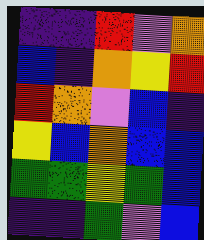[["indigo", "indigo", "red", "violet", "orange"], ["blue", "indigo", "orange", "yellow", "red"], ["red", "orange", "violet", "blue", "indigo"], ["yellow", "blue", "orange", "blue", "blue"], ["green", "green", "yellow", "green", "blue"], ["indigo", "indigo", "green", "violet", "blue"]]